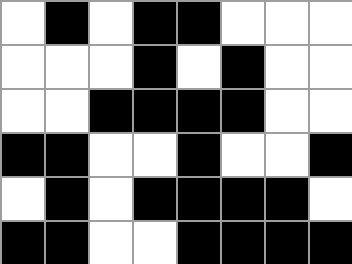[["white", "black", "white", "black", "black", "white", "white", "white"], ["white", "white", "white", "black", "white", "black", "white", "white"], ["white", "white", "black", "black", "black", "black", "white", "white"], ["black", "black", "white", "white", "black", "white", "white", "black"], ["white", "black", "white", "black", "black", "black", "black", "white"], ["black", "black", "white", "white", "black", "black", "black", "black"]]